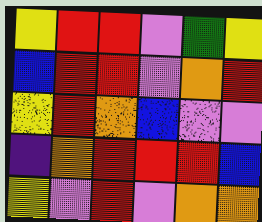[["yellow", "red", "red", "violet", "green", "yellow"], ["blue", "red", "red", "violet", "orange", "red"], ["yellow", "red", "orange", "blue", "violet", "violet"], ["indigo", "orange", "red", "red", "red", "blue"], ["yellow", "violet", "red", "violet", "orange", "orange"]]